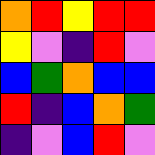[["orange", "red", "yellow", "red", "red"], ["yellow", "violet", "indigo", "red", "violet"], ["blue", "green", "orange", "blue", "blue"], ["red", "indigo", "blue", "orange", "green"], ["indigo", "violet", "blue", "red", "violet"]]